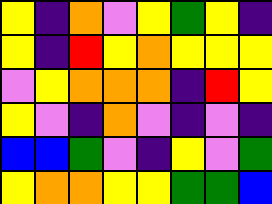[["yellow", "indigo", "orange", "violet", "yellow", "green", "yellow", "indigo"], ["yellow", "indigo", "red", "yellow", "orange", "yellow", "yellow", "yellow"], ["violet", "yellow", "orange", "orange", "orange", "indigo", "red", "yellow"], ["yellow", "violet", "indigo", "orange", "violet", "indigo", "violet", "indigo"], ["blue", "blue", "green", "violet", "indigo", "yellow", "violet", "green"], ["yellow", "orange", "orange", "yellow", "yellow", "green", "green", "blue"]]